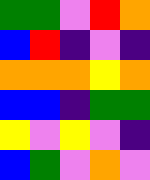[["green", "green", "violet", "red", "orange"], ["blue", "red", "indigo", "violet", "indigo"], ["orange", "orange", "orange", "yellow", "orange"], ["blue", "blue", "indigo", "green", "green"], ["yellow", "violet", "yellow", "violet", "indigo"], ["blue", "green", "violet", "orange", "violet"]]